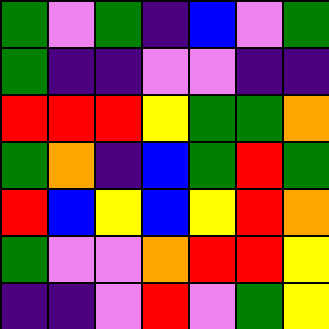[["green", "violet", "green", "indigo", "blue", "violet", "green"], ["green", "indigo", "indigo", "violet", "violet", "indigo", "indigo"], ["red", "red", "red", "yellow", "green", "green", "orange"], ["green", "orange", "indigo", "blue", "green", "red", "green"], ["red", "blue", "yellow", "blue", "yellow", "red", "orange"], ["green", "violet", "violet", "orange", "red", "red", "yellow"], ["indigo", "indigo", "violet", "red", "violet", "green", "yellow"]]